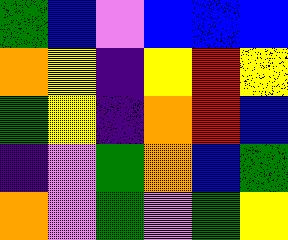[["green", "blue", "violet", "blue", "blue", "blue"], ["orange", "yellow", "indigo", "yellow", "red", "yellow"], ["green", "yellow", "indigo", "orange", "red", "blue"], ["indigo", "violet", "green", "orange", "blue", "green"], ["orange", "violet", "green", "violet", "green", "yellow"]]